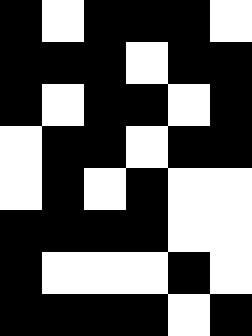[["black", "white", "black", "black", "black", "white"], ["black", "black", "black", "white", "black", "black"], ["black", "white", "black", "black", "white", "black"], ["white", "black", "black", "white", "black", "black"], ["white", "black", "white", "black", "white", "white"], ["black", "black", "black", "black", "white", "white"], ["black", "white", "white", "white", "black", "white"], ["black", "black", "black", "black", "white", "black"]]